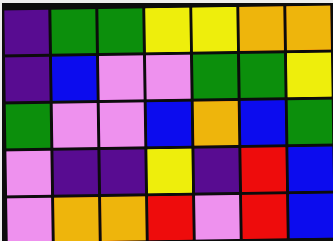[["indigo", "green", "green", "yellow", "yellow", "orange", "orange"], ["indigo", "blue", "violet", "violet", "green", "green", "yellow"], ["green", "violet", "violet", "blue", "orange", "blue", "green"], ["violet", "indigo", "indigo", "yellow", "indigo", "red", "blue"], ["violet", "orange", "orange", "red", "violet", "red", "blue"]]